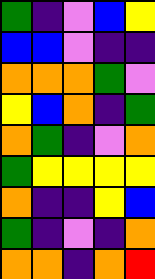[["green", "indigo", "violet", "blue", "yellow"], ["blue", "blue", "violet", "indigo", "indigo"], ["orange", "orange", "orange", "green", "violet"], ["yellow", "blue", "orange", "indigo", "green"], ["orange", "green", "indigo", "violet", "orange"], ["green", "yellow", "yellow", "yellow", "yellow"], ["orange", "indigo", "indigo", "yellow", "blue"], ["green", "indigo", "violet", "indigo", "orange"], ["orange", "orange", "indigo", "orange", "red"]]